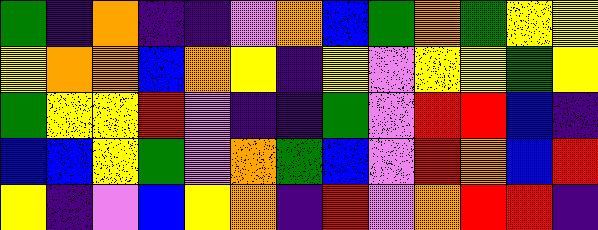[["green", "indigo", "orange", "indigo", "indigo", "violet", "orange", "blue", "green", "orange", "green", "yellow", "yellow"], ["yellow", "orange", "orange", "blue", "orange", "yellow", "indigo", "yellow", "violet", "yellow", "yellow", "green", "yellow"], ["green", "yellow", "yellow", "red", "violet", "indigo", "indigo", "green", "violet", "red", "red", "blue", "indigo"], ["blue", "blue", "yellow", "green", "violet", "orange", "green", "blue", "violet", "red", "orange", "blue", "red"], ["yellow", "indigo", "violet", "blue", "yellow", "orange", "indigo", "red", "violet", "orange", "red", "red", "indigo"]]